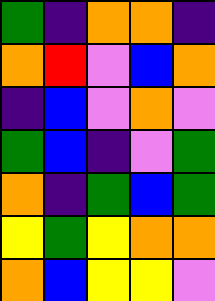[["green", "indigo", "orange", "orange", "indigo"], ["orange", "red", "violet", "blue", "orange"], ["indigo", "blue", "violet", "orange", "violet"], ["green", "blue", "indigo", "violet", "green"], ["orange", "indigo", "green", "blue", "green"], ["yellow", "green", "yellow", "orange", "orange"], ["orange", "blue", "yellow", "yellow", "violet"]]